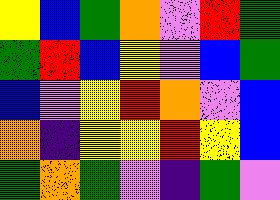[["yellow", "blue", "green", "orange", "violet", "red", "green"], ["green", "red", "blue", "yellow", "violet", "blue", "green"], ["blue", "violet", "yellow", "red", "orange", "violet", "blue"], ["orange", "indigo", "yellow", "yellow", "red", "yellow", "blue"], ["green", "orange", "green", "violet", "indigo", "green", "violet"]]